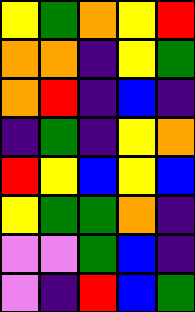[["yellow", "green", "orange", "yellow", "red"], ["orange", "orange", "indigo", "yellow", "green"], ["orange", "red", "indigo", "blue", "indigo"], ["indigo", "green", "indigo", "yellow", "orange"], ["red", "yellow", "blue", "yellow", "blue"], ["yellow", "green", "green", "orange", "indigo"], ["violet", "violet", "green", "blue", "indigo"], ["violet", "indigo", "red", "blue", "green"]]